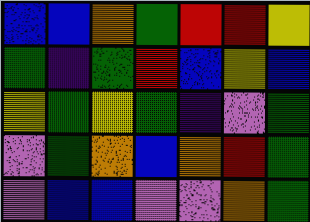[["blue", "blue", "orange", "green", "red", "red", "yellow"], ["green", "indigo", "green", "red", "blue", "yellow", "blue"], ["yellow", "green", "yellow", "green", "indigo", "violet", "green"], ["violet", "green", "orange", "blue", "orange", "red", "green"], ["violet", "blue", "blue", "violet", "violet", "orange", "green"]]